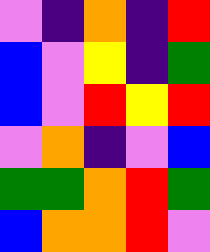[["violet", "indigo", "orange", "indigo", "red"], ["blue", "violet", "yellow", "indigo", "green"], ["blue", "violet", "red", "yellow", "red"], ["violet", "orange", "indigo", "violet", "blue"], ["green", "green", "orange", "red", "green"], ["blue", "orange", "orange", "red", "violet"]]